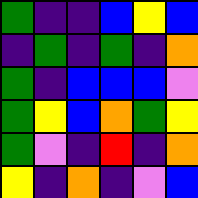[["green", "indigo", "indigo", "blue", "yellow", "blue"], ["indigo", "green", "indigo", "green", "indigo", "orange"], ["green", "indigo", "blue", "blue", "blue", "violet"], ["green", "yellow", "blue", "orange", "green", "yellow"], ["green", "violet", "indigo", "red", "indigo", "orange"], ["yellow", "indigo", "orange", "indigo", "violet", "blue"]]